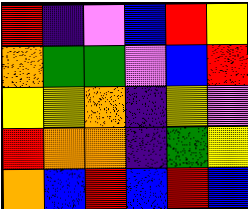[["red", "indigo", "violet", "blue", "red", "yellow"], ["orange", "green", "green", "violet", "blue", "red"], ["yellow", "yellow", "orange", "indigo", "yellow", "violet"], ["red", "orange", "orange", "indigo", "green", "yellow"], ["orange", "blue", "red", "blue", "red", "blue"]]